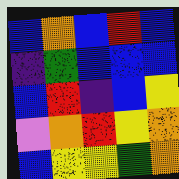[["blue", "orange", "blue", "red", "blue"], ["indigo", "green", "blue", "blue", "blue"], ["blue", "red", "indigo", "blue", "yellow"], ["violet", "orange", "red", "yellow", "orange"], ["blue", "yellow", "yellow", "green", "orange"]]